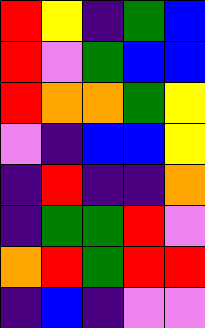[["red", "yellow", "indigo", "green", "blue"], ["red", "violet", "green", "blue", "blue"], ["red", "orange", "orange", "green", "yellow"], ["violet", "indigo", "blue", "blue", "yellow"], ["indigo", "red", "indigo", "indigo", "orange"], ["indigo", "green", "green", "red", "violet"], ["orange", "red", "green", "red", "red"], ["indigo", "blue", "indigo", "violet", "violet"]]